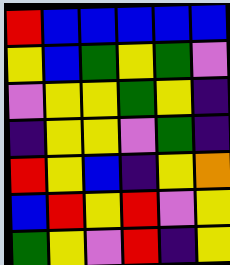[["red", "blue", "blue", "blue", "blue", "blue"], ["yellow", "blue", "green", "yellow", "green", "violet"], ["violet", "yellow", "yellow", "green", "yellow", "indigo"], ["indigo", "yellow", "yellow", "violet", "green", "indigo"], ["red", "yellow", "blue", "indigo", "yellow", "orange"], ["blue", "red", "yellow", "red", "violet", "yellow"], ["green", "yellow", "violet", "red", "indigo", "yellow"]]